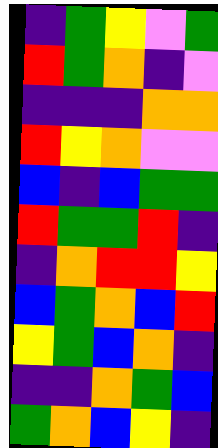[["indigo", "green", "yellow", "violet", "green"], ["red", "green", "orange", "indigo", "violet"], ["indigo", "indigo", "indigo", "orange", "orange"], ["red", "yellow", "orange", "violet", "violet"], ["blue", "indigo", "blue", "green", "green"], ["red", "green", "green", "red", "indigo"], ["indigo", "orange", "red", "red", "yellow"], ["blue", "green", "orange", "blue", "red"], ["yellow", "green", "blue", "orange", "indigo"], ["indigo", "indigo", "orange", "green", "blue"], ["green", "orange", "blue", "yellow", "indigo"]]